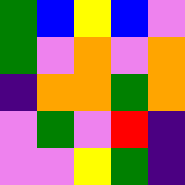[["green", "blue", "yellow", "blue", "violet"], ["green", "violet", "orange", "violet", "orange"], ["indigo", "orange", "orange", "green", "orange"], ["violet", "green", "violet", "red", "indigo"], ["violet", "violet", "yellow", "green", "indigo"]]